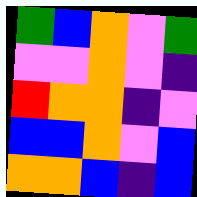[["green", "blue", "orange", "violet", "green"], ["violet", "violet", "orange", "violet", "indigo"], ["red", "orange", "orange", "indigo", "violet"], ["blue", "blue", "orange", "violet", "blue"], ["orange", "orange", "blue", "indigo", "blue"]]